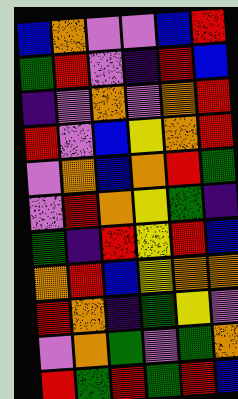[["blue", "orange", "violet", "violet", "blue", "red"], ["green", "red", "violet", "indigo", "red", "blue"], ["indigo", "violet", "orange", "violet", "orange", "red"], ["red", "violet", "blue", "yellow", "orange", "red"], ["violet", "orange", "blue", "orange", "red", "green"], ["violet", "red", "orange", "yellow", "green", "indigo"], ["green", "indigo", "red", "yellow", "red", "blue"], ["orange", "red", "blue", "yellow", "orange", "orange"], ["red", "orange", "indigo", "green", "yellow", "violet"], ["violet", "orange", "green", "violet", "green", "orange"], ["red", "green", "red", "green", "red", "blue"]]